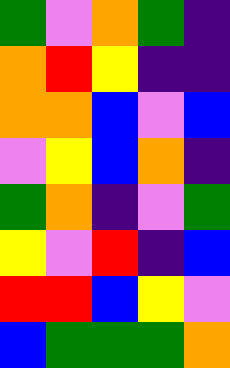[["green", "violet", "orange", "green", "indigo"], ["orange", "red", "yellow", "indigo", "indigo"], ["orange", "orange", "blue", "violet", "blue"], ["violet", "yellow", "blue", "orange", "indigo"], ["green", "orange", "indigo", "violet", "green"], ["yellow", "violet", "red", "indigo", "blue"], ["red", "red", "blue", "yellow", "violet"], ["blue", "green", "green", "green", "orange"]]